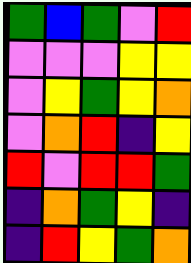[["green", "blue", "green", "violet", "red"], ["violet", "violet", "violet", "yellow", "yellow"], ["violet", "yellow", "green", "yellow", "orange"], ["violet", "orange", "red", "indigo", "yellow"], ["red", "violet", "red", "red", "green"], ["indigo", "orange", "green", "yellow", "indigo"], ["indigo", "red", "yellow", "green", "orange"]]